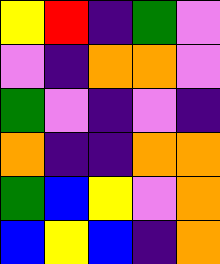[["yellow", "red", "indigo", "green", "violet"], ["violet", "indigo", "orange", "orange", "violet"], ["green", "violet", "indigo", "violet", "indigo"], ["orange", "indigo", "indigo", "orange", "orange"], ["green", "blue", "yellow", "violet", "orange"], ["blue", "yellow", "blue", "indigo", "orange"]]